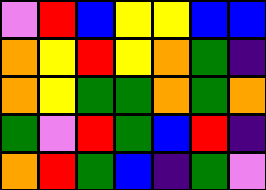[["violet", "red", "blue", "yellow", "yellow", "blue", "blue"], ["orange", "yellow", "red", "yellow", "orange", "green", "indigo"], ["orange", "yellow", "green", "green", "orange", "green", "orange"], ["green", "violet", "red", "green", "blue", "red", "indigo"], ["orange", "red", "green", "blue", "indigo", "green", "violet"]]